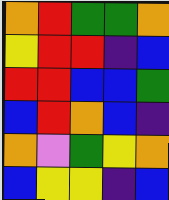[["orange", "red", "green", "green", "orange"], ["yellow", "red", "red", "indigo", "blue"], ["red", "red", "blue", "blue", "green"], ["blue", "red", "orange", "blue", "indigo"], ["orange", "violet", "green", "yellow", "orange"], ["blue", "yellow", "yellow", "indigo", "blue"]]